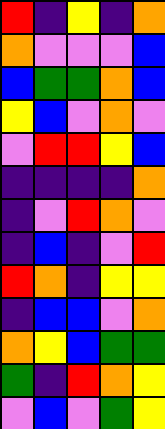[["red", "indigo", "yellow", "indigo", "orange"], ["orange", "violet", "violet", "violet", "blue"], ["blue", "green", "green", "orange", "blue"], ["yellow", "blue", "violet", "orange", "violet"], ["violet", "red", "red", "yellow", "blue"], ["indigo", "indigo", "indigo", "indigo", "orange"], ["indigo", "violet", "red", "orange", "violet"], ["indigo", "blue", "indigo", "violet", "red"], ["red", "orange", "indigo", "yellow", "yellow"], ["indigo", "blue", "blue", "violet", "orange"], ["orange", "yellow", "blue", "green", "green"], ["green", "indigo", "red", "orange", "yellow"], ["violet", "blue", "violet", "green", "yellow"]]